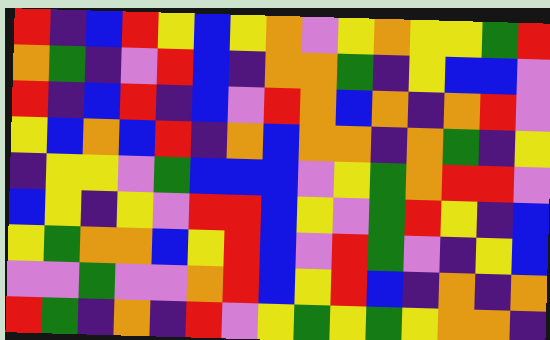[["red", "indigo", "blue", "red", "yellow", "blue", "yellow", "orange", "violet", "yellow", "orange", "yellow", "yellow", "green", "red"], ["orange", "green", "indigo", "violet", "red", "blue", "indigo", "orange", "orange", "green", "indigo", "yellow", "blue", "blue", "violet"], ["red", "indigo", "blue", "red", "indigo", "blue", "violet", "red", "orange", "blue", "orange", "indigo", "orange", "red", "violet"], ["yellow", "blue", "orange", "blue", "red", "indigo", "orange", "blue", "orange", "orange", "indigo", "orange", "green", "indigo", "yellow"], ["indigo", "yellow", "yellow", "violet", "green", "blue", "blue", "blue", "violet", "yellow", "green", "orange", "red", "red", "violet"], ["blue", "yellow", "indigo", "yellow", "violet", "red", "red", "blue", "yellow", "violet", "green", "red", "yellow", "indigo", "blue"], ["yellow", "green", "orange", "orange", "blue", "yellow", "red", "blue", "violet", "red", "green", "violet", "indigo", "yellow", "blue"], ["violet", "violet", "green", "violet", "violet", "orange", "red", "blue", "yellow", "red", "blue", "indigo", "orange", "indigo", "orange"], ["red", "green", "indigo", "orange", "indigo", "red", "violet", "yellow", "green", "yellow", "green", "yellow", "orange", "orange", "indigo"]]